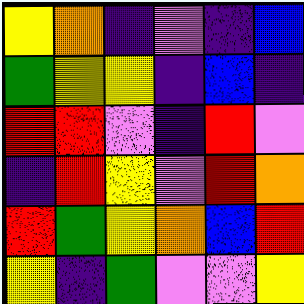[["yellow", "orange", "indigo", "violet", "indigo", "blue"], ["green", "yellow", "yellow", "indigo", "blue", "indigo"], ["red", "red", "violet", "indigo", "red", "violet"], ["indigo", "red", "yellow", "violet", "red", "orange"], ["red", "green", "yellow", "orange", "blue", "red"], ["yellow", "indigo", "green", "violet", "violet", "yellow"]]